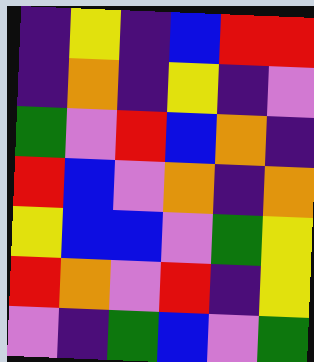[["indigo", "yellow", "indigo", "blue", "red", "red"], ["indigo", "orange", "indigo", "yellow", "indigo", "violet"], ["green", "violet", "red", "blue", "orange", "indigo"], ["red", "blue", "violet", "orange", "indigo", "orange"], ["yellow", "blue", "blue", "violet", "green", "yellow"], ["red", "orange", "violet", "red", "indigo", "yellow"], ["violet", "indigo", "green", "blue", "violet", "green"]]